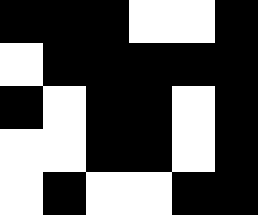[["black", "black", "black", "white", "white", "black"], ["white", "black", "black", "black", "black", "black"], ["black", "white", "black", "black", "white", "black"], ["white", "white", "black", "black", "white", "black"], ["white", "black", "white", "white", "black", "black"]]